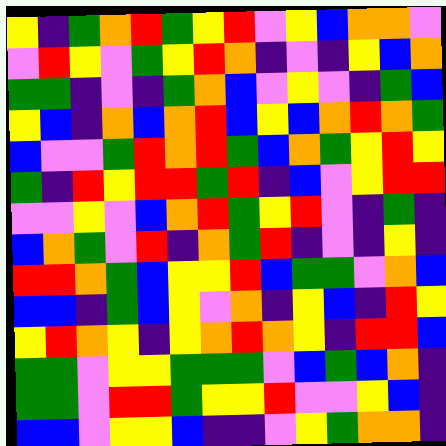[["yellow", "indigo", "green", "orange", "red", "green", "yellow", "red", "violet", "yellow", "blue", "orange", "orange", "violet"], ["violet", "red", "yellow", "violet", "green", "yellow", "red", "orange", "indigo", "violet", "indigo", "yellow", "blue", "orange"], ["green", "green", "indigo", "violet", "indigo", "green", "orange", "blue", "violet", "yellow", "violet", "indigo", "green", "blue"], ["yellow", "blue", "indigo", "orange", "blue", "orange", "red", "blue", "yellow", "blue", "orange", "red", "orange", "green"], ["blue", "violet", "violet", "green", "red", "orange", "red", "green", "blue", "orange", "green", "yellow", "red", "yellow"], ["green", "indigo", "red", "yellow", "red", "red", "green", "red", "indigo", "blue", "violet", "yellow", "red", "red"], ["violet", "violet", "yellow", "violet", "blue", "orange", "red", "green", "yellow", "red", "violet", "indigo", "green", "indigo"], ["blue", "orange", "green", "violet", "red", "indigo", "orange", "green", "red", "indigo", "violet", "indigo", "yellow", "indigo"], ["red", "red", "orange", "green", "blue", "yellow", "yellow", "red", "blue", "green", "green", "violet", "orange", "blue"], ["blue", "blue", "indigo", "green", "blue", "yellow", "violet", "orange", "indigo", "yellow", "blue", "indigo", "red", "yellow"], ["yellow", "red", "orange", "yellow", "indigo", "yellow", "orange", "red", "orange", "yellow", "indigo", "red", "red", "blue"], ["green", "green", "violet", "yellow", "yellow", "green", "green", "green", "violet", "blue", "green", "blue", "orange", "indigo"], ["green", "green", "violet", "red", "red", "green", "yellow", "yellow", "red", "violet", "violet", "yellow", "blue", "indigo"], ["blue", "blue", "violet", "yellow", "yellow", "blue", "indigo", "indigo", "violet", "yellow", "green", "orange", "orange", "indigo"]]